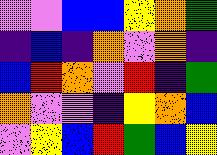[["violet", "violet", "blue", "blue", "yellow", "orange", "green"], ["indigo", "blue", "indigo", "orange", "violet", "orange", "indigo"], ["blue", "red", "orange", "violet", "red", "indigo", "green"], ["orange", "violet", "violet", "indigo", "yellow", "orange", "blue"], ["violet", "yellow", "blue", "red", "green", "blue", "yellow"]]